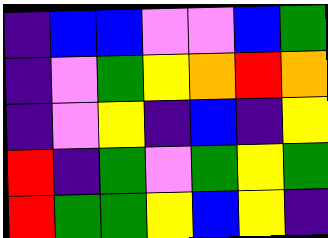[["indigo", "blue", "blue", "violet", "violet", "blue", "green"], ["indigo", "violet", "green", "yellow", "orange", "red", "orange"], ["indigo", "violet", "yellow", "indigo", "blue", "indigo", "yellow"], ["red", "indigo", "green", "violet", "green", "yellow", "green"], ["red", "green", "green", "yellow", "blue", "yellow", "indigo"]]